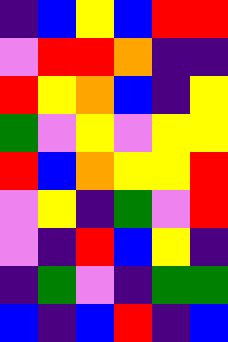[["indigo", "blue", "yellow", "blue", "red", "red"], ["violet", "red", "red", "orange", "indigo", "indigo"], ["red", "yellow", "orange", "blue", "indigo", "yellow"], ["green", "violet", "yellow", "violet", "yellow", "yellow"], ["red", "blue", "orange", "yellow", "yellow", "red"], ["violet", "yellow", "indigo", "green", "violet", "red"], ["violet", "indigo", "red", "blue", "yellow", "indigo"], ["indigo", "green", "violet", "indigo", "green", "green"], ["blue", "indigo", "blue", "red", "indigo", "blue"]]